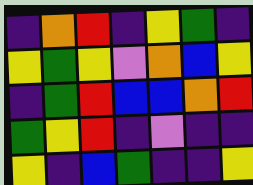[["indigo", "orange", "red", "indigo", "yellow", "green", "indigo"], ["yellow", "green", "yellow", "violet", "orange", "blue", "yellow"], ["indigo", "green", "red", "blue", "blue", "orange", "red"], ["green", "yellow", "red", "indigo", "violet", "indigo", "indigo"], ["yellow", "indigo", "blue", "green", "indigo", "indigo", "yellow"]]